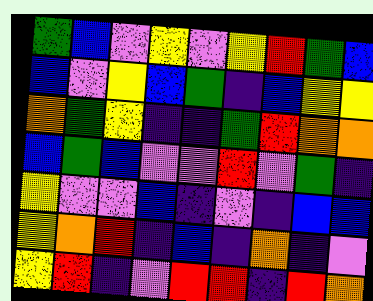[["green", "blue", "violet", "yellow", "violet", "yellow", "red", "green", "blue"], ["blue", "violet", "yellow", "blue", "green", "indigo", "blue", "yellow", "yellow"], ["orange", "green", "yellow", "indigo", "indigo", "green", "red", "orange", "orange"], ["blue", "green", "blue", "violet", "violet", "red", "violet", "green", "indigo"], ["yellow", "violet", "violet", "blue", "indigo", "violet", "indigo", "blue", "blue"], ["yellow", "orange", "red", "indigo", "blue", "indigo", "orange", "indigo", "violet"], ["yellow", "red", "indigo", "violet", "red", "red", "indigo", "red", "orange"]]